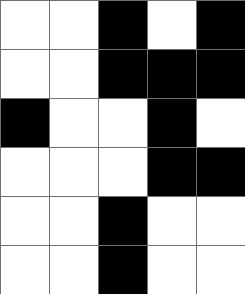[["white", "white", "black", "white", "black"], ["white", "white", "black", "black", "black"], ["black", "white", "white", "black", "white"], ["white", "white", "white", "black", "black"], ["white", "white", "black", "white", "white"], ["white", "white", "black", "white", "white"]]